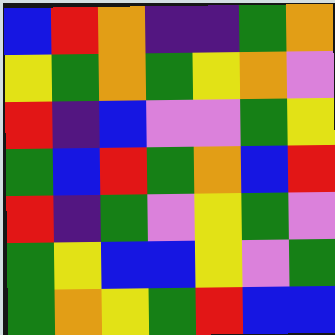[["blue", "red", "orange", "indigo", "indigo", "green", "orange"], ["yellow", "green", "orange", "green", "yellow", "orange", "violet"], ["red", "indigo", "blue", "violet", "violet", "green", "yellow"], ["green", "blue", "red", "green", "orange", "blue", "red"], ["red", "indigo", "green", "violet", "yellow", "green", "violet"], ["green", "yellow", "blue", "blue", "yellow", "violet", "green"], ["green", "orange", "yellow", "green", "red", "blue", "blue"]]